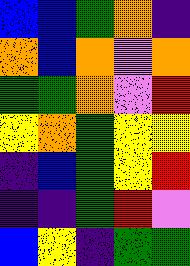[["blue", "blue", "green", "orange", "indigo"], ["orange", "blue", "orange", "violet", "orange"], ["green", "green", "orange", "violet", "red"], ["yellow", "orange", "green", "yellow", "yellow"], ["indigo", "blue", "green", "yellow", "red"], ["indigo", "indigo", "green", "red", "violet"], ["blue", "yellow", "indigo", "green", "green"]]